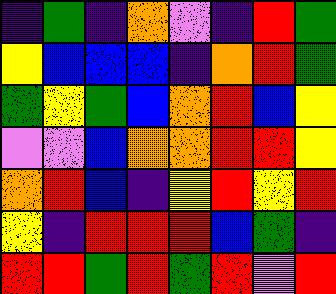[["indigo", "green", "indigo", "orange", "violet", "indigo", "red", "green"], ["yellow", "blue", "blue", "blue", "indigo", "orange", "red", "green"], ["green", "yellow", "green", "blue", "orange", "red", "blue", "yellow"], ["violet", "violet", "blue", "orange", "orange", "red", "red", "yellow"], ["orange", "red", "blue", "indigo", "yellow", "red", "yellow", "red"], ["yellow", "indigo", "red", "red", "red", "blue", "green", "indigo"], ["red", "red", "green", "red", "green", "red", "violet", "red"]]